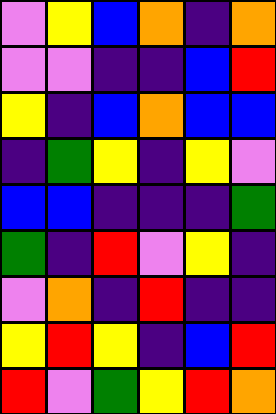[["violet", "yellow", "blue", "orange", "indigo", "orange"], ["violet", "violet", "indigo", "indigo", "blue", "red"], ["yellow", "indigo", "blue", "orange", "blue", "blue"], ["indigo", "green", "yellow", "indigo", "yellow", "violet"], ["blue", "blue", "indigo", "indigo", "indigo", "green"], ["green", "indigo", "red", "violet", "yellow", "indigo"], ["violet", "orange", "indigo", "red", "indigo", "indigo"], ["yellow", "red", "yellow", "indigo", "blue", "red"], ["red", "violet", "green", "yellow", "red", "orange"]]